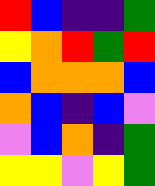[["red", "blue", "indigo", "indigo", "green"], ["yellow", "orange", "red", "green", "red"], ["blue", "orange", "orange", "orange", "blue"], ["orange", "blue", "indigo", "blue", "violet"], ["violet", "blue", "orange", "indigo", "green"], ["yellow", "yellow", "violet", "yellow", "green"]]